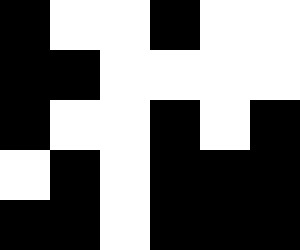[["black", "white", "white", "black", "white", "white"], ["black", "black", "white", "white", "white", "white"], ["black", "white", "white", "black", "white", "black"], ["white", "black", "white", "black", "black", "black"], ["black", "black", "white", "black", "black", "black"]]